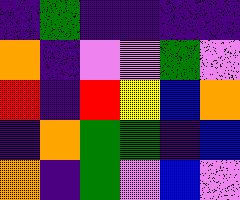[["indigo", "green", "indigo", "indigo", "indigo", "indigo"], ["orange", "indigo", "violet", "violet", "green", "violet"], ["red", "indigo", "red", "yellow", "blue", "orange"], ["indigo", "orange", "green", "green", "indigo", "blue"], ["orange", "indigo", "green", "violet", "blue", "violet"]]